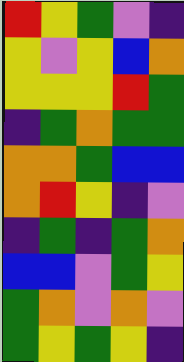[["red", "yellow", "green", "violet", "indigo"], ["yellow", "violet", "yellow", "blue", "orange"], ["yellow", "yellow", "yellow", "red", "green"], ["indigo", "green", "orange", "green", "green"], ["orange", "orange", "green", "blue", "blue"], ["orange", "red", "yellow", "indigo", "violet"], ["indigo", "green", "indigo", "green", "orange"], ["blue", "blue", "violet", "green", "yellow"], ["green", "orange", "violet", "orange", "violet"], ["green", "yellow", "green", "yellow", "indigo"]]